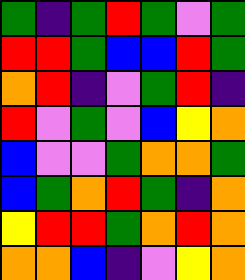[["green", "indigo", "green", "red", "green", "violet", "green"], ["red", "red", "green", "blue", "blue", "red", "green"], ["orange", "red", "indigo", "violet", "green", "red", "indigo"], ["red", "violet", "green", "violet", "blue", "yellow", "orange"], ["blue", "violet", "violet", "green", "orange", "orange", "green"], ["blue", "green", "orange", "red", "green", "indigo", "orange"], ["yellow", "red", "red", "green", "orange", "red", "orange"], ["orange", "orange", "blue", "indigo", "violet", "yellow", "orange"]]